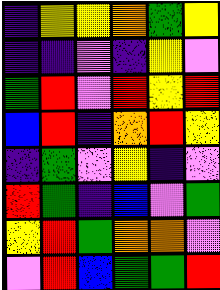[["indigo", "yellow", "yellow", "orange", "green", "yellow"], ["indigo", "indigo", "violet", "indigo", "yellow", "violet"], ["green", "red", "violet", "red", "yellow", "red"], ["blue", "red", "indigo", "orange", "red", "yellow"], ["indigo", "green", "violet", "yellow", "indigo", "violet"], ["red", "green", "indigo", "blue", "violet", "green"], ["yellow", "red", "green", "orange", "orange", "violet"], ["violet", "red", "blue", "green", "green", "red"]]